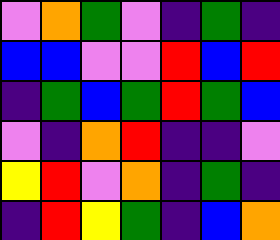[["violet", "orange", "green", "violet", "indigo", "green", "indigo"], ["blue", "blue", "violet", "violet", "red", "blue", "red"], ["indigo", "green", "blue", "green", "red", "green", "blue"], ["violet", "indigo", "orange", "red", "indigo", "indigo", "violet"], ["yellow", "red", "violet", "orange", "indigo", "green", "indigo"], ["indigo", "red", "yellow", "green", "indigo", "blue", "orange"]]